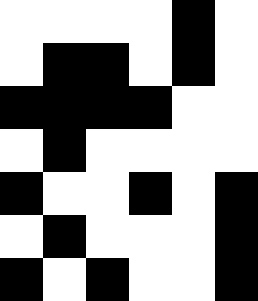[["white", "white", "white", "white", "black", "white"], ["white", "black", "black", "white", "black", "white"], ["black", "black", "black", "black", "white", "white"], ["white", "black", "white", "white", "white", "white"], ["black", "white", "white", "black", "white", "black"], ["white", "black", "white", "white", "white", "black"], ["black", "white", "black", "white", "white", "black"]]